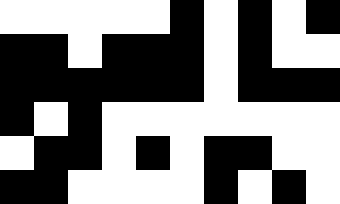[["white", "white", "white", "white", "white", "black", "white", "black", "white", "black"], ["black", "black", "white", "black", "black", "black", "white", "black", "white", "white"], ["black", "black", "black", "black", "black", "black", "white", "black", "black", "black"], ["black", "white", "black", "white", "white", "white", "white", "white", "white", "white"], ["white", "black", "black", "white", "black", "white", "black", "black", "white", "white"], ["black", "black", "white", "white", "white", "white", "black", "white", "black", "white"]]